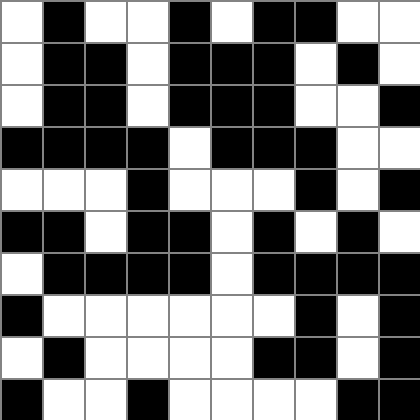[["white", "black", "white", "white", "black", "white", "black", "black", "white", "white"], ["white", "black", "black", "white", "black", "black", "black", "white", "black", "white"], ["white", "black", "black", "white", "black", "black", "black", "white", "white", "black"], ["black", "black", "black", "black", "white", "black", "black", "black", "white", "white"], ["white", "white", "white", "black", "white", "white", "white", "black", "white", "black"], ["black", "black", "white", "black", "black", "white", "black", "white", "black", "white"], ["white", "black", "black", "black", "black", "white", "black", "black", "black", "black"], ["black", "white", "white", "white", "white", "white", "white", "black", "white", "black"], ["white", "black", "white", "white", "white", "white", "black", "black", "white", "black"], ["black", "white", "white", "black", "white", "white", "white", "white", "black", "black"]]